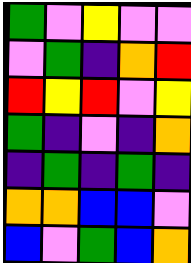[["green", "violet", "yellow", "violet", "violet"], ["violet", "green", "indigo", "orange", "red"], ["red", "yellow", "red", "violet", "yellow"], ["green", "indigo", "violet", "indigo", "orange"], ["indigo", "green", "indigo", "green", "indigo"], ["orange", "orange", "blue", "blue", "violet"], ["blue", "violet", "green", "blue", "orange"]]